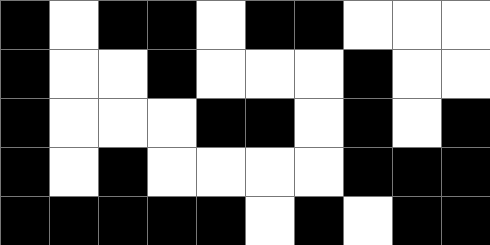[["black", "white", "black", "black", "white", "black", "black", "white", "white", "white"], ["black", "white", "white", "black", "white", "white", "white", "black", "white", "white"], ["black", "white", "white", "white", "black", "black", "white", "black", "white", "black"], ["black", "white", "black", "white", "white", "white", "white", "black", "black", "black"], ["black", "black", "black", "black", "black", "white", "black", "white", "black", "black"]]